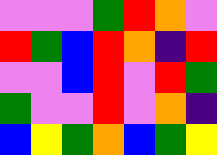[["violet", "violet", "violet", "green", "red", "orange", "violet"], ["red", "green", "blue", "red", "orange", "indigo", "red"], ["violet", "violet", "blue", "red", "violet", "red", "green"], ["green", "violet", "violet", "red", "violet", "orange", "indigo"], ["blue", "yellow", "green", "orange", "blue", "green", "yellow"]]